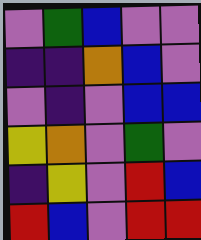[["violet", "green", "blue", "violet", "violet"], ["indigo", "indigo", "orange", "blue", "violet"], ["violet", "indigo", "violet", "blue", "blue"], ["yellow", "orange", "violet", "green", "violet"], ["indigo", "yellow", "violet", "red", "blue"], ["red", "blue", "violet", "red", "red"]]